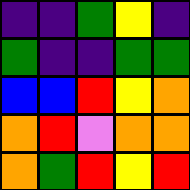[["indigo", "indigo", "green", "yellow", "indigo"], ["green", "indigo", "indigo", "green", "green"], ["blue", "blue", "red", "yellow", "orange"], ["orange", "red", "violet", "orange", "orange"], ["orange", "green", "red", "yellow", "red"]]